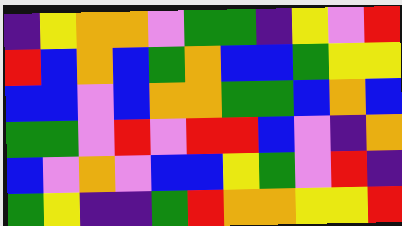[["indigo", "yellow", "orange", "orange", "violet", "green", "green", "indigo", "yellow", "violet", "red"], ["red", "blue", "orange", "blue", "green", "orange", "blue", "blue", "green", "yellow", "yellow"], ["blue", "blue", "violet", "blue", "orange", "orange", "green", "green", "blue", "orange", "blue"], ["green", "green", "violet", "red", "violet", "red", "red", "blue", "violet", "indigo", "orange"], ["blue", "violet", "orange", "violet", "blue", "blue", "yellow", "green", "violet", "red", "indigo"], ["green", "yellow", "indigo", "indigo", "green", "red", "orange", "orange", "yellow", "yellow", "red"]]